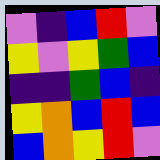[["violet", "indigo", "blue", "red", "violet"], ["yellow", "violet", "yellow", "green", "blue"], ["indigo", "indigo", "green", "blue", "indigo"], ["yellow", "orange", "blue", "red", "blue"], ["blue", "orange", "yellow", "red", "violet"]]